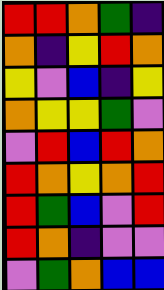[["red", "red", "orange", "green", "indigo"], ["orange", "indigo", "yellow", "red", "orange"], ["yellow", "violet", "blue", "indigo", "yellow"], ["orange", "yellow", "yellow", "green", "violet"], ["violet", "red", "blue", "red", "orange"], ["red", "orange", "yellow", "orange", "red"], ["red", "green", "blue", "violet", "red"], ["red", "orange", "indigo", "violet", "violet"], ["violet", "green", "orange", "blue", "blue"]]